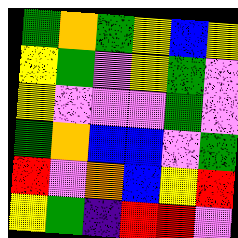[["green", "orange", "green", "yellow", "blue", "yellow"], ["yellow", "green", "violet", "yellow", "green", "violet"], ["yellow", "violet", "violet", "violet", "green", "violet"], ["green", "orange", "blue", "blue", "violet", "green"], ["red", "violet", "orange", "blue", "yellow", "red"], ["yellow", "green", "indigo", "red", "red", "violet"]]